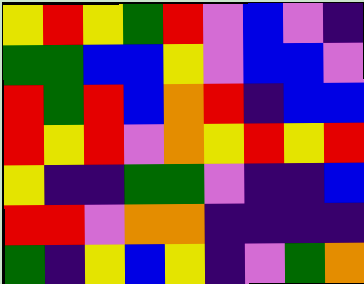[["yellow", "red", "yellow", "green", "red", "violet", "blue", "violet", "indigo"], ["green", "green", "blue", "blue", "yellow", "violet", "blue", "blue", "violet"], ["red", "green", "red", "blue", "orange", "red", "indigo", "blue", "blue"], ["red", "yellow", "red", "violet", "orange", "yellow", "red", "yellow", "red"], ["yellow", "indigo", "indigo", "green", "green", "violet", "indigo", "indigo", "blue"], ["red", "red", "violet", "orange", "orange", "indigo", "indigo", "indigo", "indigo"], ["green", "indigo", "yellow", "blue", "yellow", "indigo", "violet", "green", "orange"]]